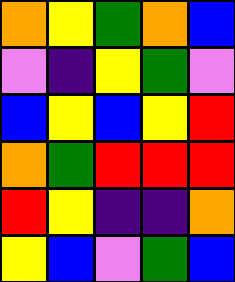[["orange", "yellow", "green", "orange", "blue"], ["violet", "indigo", "yellow", "green", "violet"], ["blue", "yellow", "blue", "yellow", "red"], ["orange", "green", "red", "red", "red"], ["red", "yellow", "indigo", "indigo", "orange"], ["yellow", "blue", "violet", "green", "blue"]]